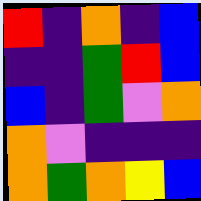[["red", "indigo", "orange", "indigo", "blue"], ["indigo", "indigo", "green", "red", "blue"], ["blue", "indigo", "green", "violet", "orange"], ["orange", "violet", "indigo", "indigo", "indigo"], ["orange", "green", "orange", "yellow", "blue"]]